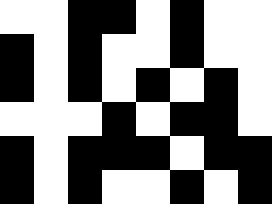[["white", "white", "black", "black", "white", "black", "white", "white"], ["black", "white", "black", "white", "white", "black", "white", "white"], ["black", "white", "black", "white", "black", "white", "black", "white"], ["white", "white", "white", "black", "white", "black", "black", "white"], ["black", "white", "black", "black", "black", "white", "black", "black"], ["black", "white", "black", "white", "white", "black", "white", "black"]]